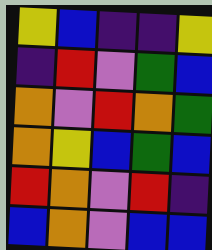[["yellow", "blue", "indigo", "indigo", "yellow"], ["indigo", "red", "violet", "green", "blue"], ["orange", "violet", "red", "orange", "green"], ["orange", "yellow", "blue", "green", "blue"], ["red", "orange", "violet", "red", "indigo"], ["blue", "orange", "violet", "blue", "blue"]]